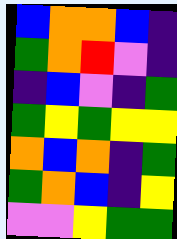[["blue", "orange", "orange", "blue", "indigo"], ["green", "orange", "red", "violet", "indigo"], ["indigo", "blue", "violet", "indigo", "green"], ["green", "yellow", "green", "yellow", "yellow"], ["orange", "blue", "orange", "indigo", "green"], ["green", "orange", "blue", "indigo", "yellow"], ["violet", "violet", "yellow", "green", "green"]]